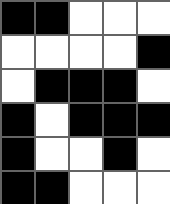[["black", "black", "white", "white", "white"], ["white", "white", "white", "white", "black"], ["white", "black", "black", "black", "white"], ["black", "white", "black", "black", "black"], ["black", "white", "white", "black", "white"], ["black", "black", "white", "white", "white"]]